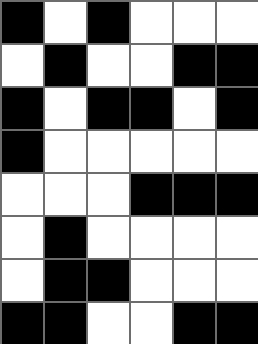[["black", "white", "black", "white", "white", "white"], ["white", "black", "white", "white", "black", "black"], ["black", "white", "black", "black", "white", "black"], ["black", "white", "white", "white", "white", "white"], ["white", "white", "white", "black", "black", "black"], ["white", "black", "white", "white", "white", "white"], ["white", "black", "black", "white", "white", "white"], ["black", "black", "white", "white", "black", "black"]]